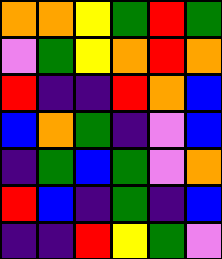[["orange", "orange", "yellow", "green", "red", "green"], ["violet", "green", "yellow", "orange", "red", "orange"], ["red", "indigo", "indigo", "red", "orange", "blue"], ["blue", "orange", "green", "indigo", "violet", "blue"], ["indigo", "green", "blue", "green", "violet", "orange"], ["red", "blue", "indigo", "green", "indigo", "blue"], ["indigo", "indigo", "red", "yellow", "green", "violet"]]